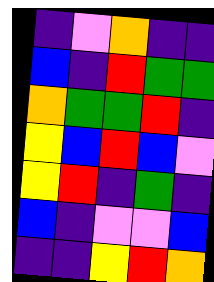[["indigo", "violet", "orange", "indigo", "indigo"], ["blue", "indigo", "red", "green", "green"], ["orange", "green", "green", "red", "indigo"], ["yellow", "blue", "red", "blue", "violet"], ["yellow", "red", "indigo", "green", "indigo"], ["blue", "indigo", "violet", "violet", "blue"], ["indigo", "indigo", "yellow", "red", "orange"]]